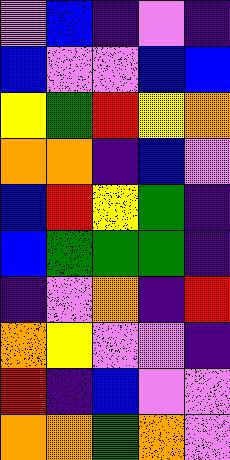[["violet", "blue", "indigo", "violet", "indigo"], ["blue", "violet", "violet", "blue", "blue"], ["yellow", "green", "red", "yellow", "orange"], ["orange", "orange", "indigo", "blue", "violet"], ["blue", "red", "yellow", "green", "indigo"], ["blue", "green", "green", "green", "indigo"], ["indigo", "violet", "orange", "indigo", "red"], ["orange", "yellow", "violet", "violet", "indigo"], ["red", "indigo", "blue", "violet", "violet"], ["orange", "orange", "green", "orange", "violet"]]